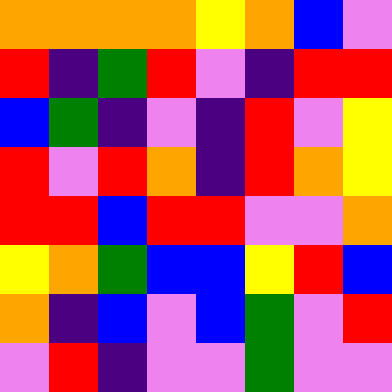[["orange", "orange", "orange", "orange", "yellow", "orange", "blue", "violet"], ["red", "indigo", "green", "red", "violet", "indigo", "red", "red"], ["blue", "green", "indigo", "violet", "indigo", "red", "violet", "yellow"], ["red", "violet", "red", "orange", "indigo", "red", "orange", "yellow"], ["red", "red", "blue", "red", "red", "violet", "violet", "orange"], ["yellow", "orange", "green", "blue", "blue", "yellow", "red", "blue"], ["orange", "indigo", "blue", "violet", "blue", "green", "violet", "red"], ["violet", "red", "indigo", "violet", "violet", "green", "violet", "violet"]]